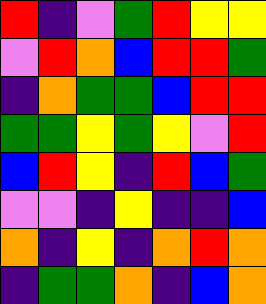[["red", "indigo", "violet", "green", "red", "yellow", "yellow"], ["violet", "red", "orange", "blue", "red", "red", "green"], ["indigo", "orange", "green", "green", "blue", "red", "red"], ["green", "green", "yellow", "green", "yellow", "violet", "red"], ["blue", "red", "yellow", "indigo", "red", "blue", "green"], ["violet", "violet", "indigo", "yellow", "indigo", "indigo", "blue"], ["orange", "indigo", "yellow", "indigo", "orange", "red", "orange"], ["indigo", "green", "green", "orange", "indigo", "blue", "orange"]]